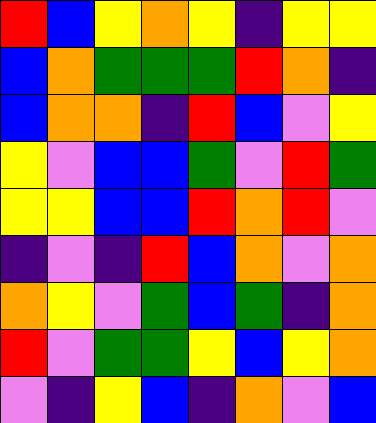[["red", "blue", "yellow", "orange", "yellow", "indigo", "yellow", "yellow"], ["blue", "orange", "green", "green", "green", "red", "orange", "indigo"], ["blue", "orange", "orange", "indigo", "red", "blue", "violet", "yellow"], ["yellow", "violet", "blue", "blue", "green", "violet", "red", "green"], ["yellow", "yellow", "blue", "blue", "red", "orange", "red", "violet"], ["indigo", "violet", "indigo", "red", "blue", "orange", "violet", "orange"], ["orange", "yellow", "violet", "green", "blue", "green", "indigo", "orange"], ["red", "violet", "green", "green", "yellow", "blue", "yellow", "orange"], ["violet", "indigo", "yellow", "blue", "indigo", "orange", "violet", "blue"]]